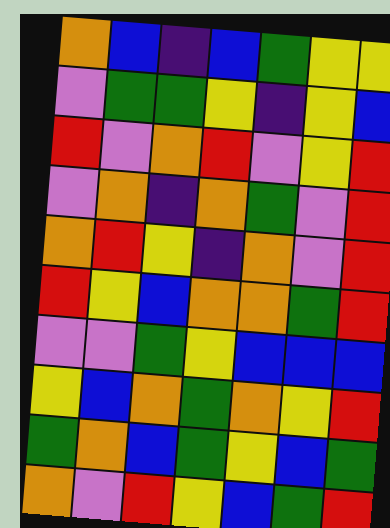[["orange", "blue", "indigo", "blue", "green", "yellow", "yellow"], ["violet", "green", "green", "yellow", "indigo", "yellow", "blue"], ["red", "violet", "orange", "red", "violet", "yellow", "red"], ["violet", "orange", "indigo", "orange", "green", "violet", "red"], ["orange", "red", "yellow", "indigo", "orange", "violet", "red"], ["red", "yellow", "blue", "orange", "orange", "green", "red"], ["violet", "violet", "green", "yellow", "blue", "blue", "blue"], ["yellow", "blue", "orange", "green", "orange", "yellow", "red"], ["green", "orange", "blue", "green", "yellow", "blue", "green"], ["orange", "violet", "red", "yellow", "blue", "green", "red"]]